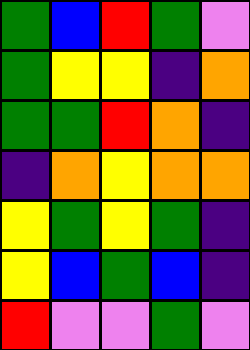[["green", "blue", "red", "green", "violet"], ["green", "yellow", "yellow", "indigo", "orange"], ["green", "green", "red", "orange", "indigo"], ["indigo", "orange", "yellow", "orange", "orange"], ["yellow", "green", "yellow", "green", "indigo"], ["yellow", "blue", "green", "blue", "indigo"], ["red", "violet", "violet", "green", "violet"]]